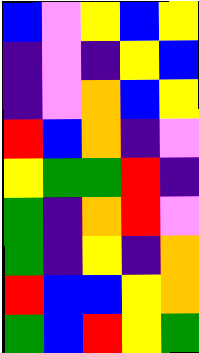[["blue", "violet", "yellow", "blue", "yellow"], ["indigo", "violet", "indigo", "yellow", "blue"], ["indigo", "violet", "orange", "blue", "yellow"], ["red", "blue", "orange", "indigo", "violet"], ["yellow", "green", "green", "red", "indigo"], ["green", "indigo", "orange", "red", "violet"], ["green", "indigo", "yellow", "indigo", "orange"], ["red", "blue", "blue", "yellow", "orange"], ["green", "blue", "red", "yellow", "green"]]